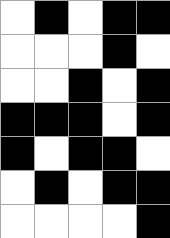[["white", "black", "white", "black", "black"], ["white", "white", "white", "black", "white"], ["white", "white", "black", "white", "black"], ["black", "black", "black", "white", "black"], ["black", "white", "black", "black", "white"], ["white", "black", "white", "black", "black"], ["white", "white", "white", "white", "black"]]